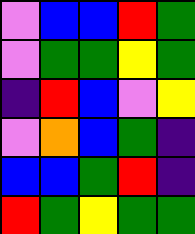[["violet", "blue", "blue", "red", "green"], ["violet", "green", "green", "yellow", "green"], ["indigo", "red", "blue", "violet", "yellow"], ["violet", "orange", "blue", "green", "indigo"], ["blue", "blue", "green", "red", "indigo"], ["red", "green", "yellow", "green", "green"]]